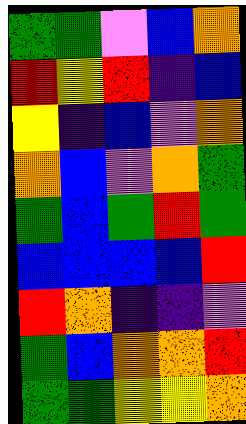[["green", "green", "violet", "blue", "orange"], ["red", "yellow", "red", "indigo", "blue"], ["yellow", "indigo", "blue", "violet", "orange"], ["orange", "blue", "violet", "orange", "green"], ["green", "blue", "green", "red", "green"], ["blue", "blue", "blue", "blue", "red"], ["red", "orange", "indigo", "indigo", "violet"], ["green", "blue", "orange", "orange", "red"], ["green", "green", "yellow", "yellow", "orange"]]